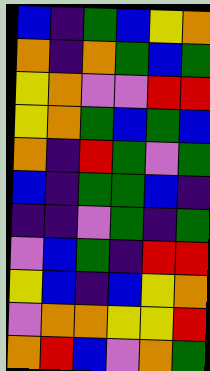[["blue", "indigo", "green", "blue", "yellow", "orange"], ["orange", "indigo", "orange", "green", "blue", "green"], ["yellow", "orange", "violet", "violet", "red", "red"], ["yellow", "orange", "green", "blue", "green", "blue"], ["orange", "indigo", "red", "green", "violet", "green"], ["blue", "indigo", "green", "green", "blue", "indigo"], ["indigo", "indigo", "violet", "green", "indigo", "green"], ["violet", "blue", "green", "indigo", "red", "red"], ["yellow", "blue", "indigo", "blue", "yellow", "orange"], ["violet", "orange", "orange", "yellow", "yellow", "red"], ["orange", "red", "blue", "violet", "orange", "green"]]